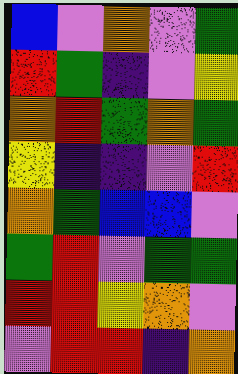[["blue", "violet", "orange", "violet", "green"], ["red", "green", "indigo", "violet", "yellow"], ["orange", "red", "green", "orange", "green"], ["yellow", "indigo", "indigo", "violet", "red"], ["orange", "green", "blue", "blue", "violet"], ["green", "red", "violet", "green", "green"], ["red", "red", "yellow", "orange", "violet"], ["violet", "red", "red", "indigo", "orange"]]